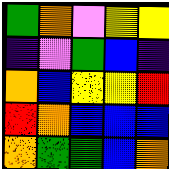[["green", "orange", "violet", "yellow", "yellow"], ["indigo", "violet", "green", "blue", "indigo"], ["orange", "blue", "yellow", "yellow", "red"], ["red", "orange", "blue", "blue", "blue"], ["orange", "green", "green", "blue", "orange"]]